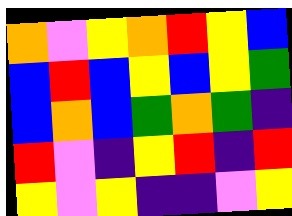[["orange", "violet", "yellow", "orange", "red", "yellow", "blue"], ["blue", "red", "blue", "yellow", "blue", "yellow", "green"], ["blue", "orange", "blue", "green", "orange", "green", "indigo"], ["red", "violet", "indigo", "yellow", "red", "indigo", "red"], ["yellow", "violet", "yellow", "indigo", "indigo", "violet", "yellow"]]